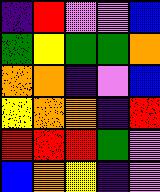[["indigo", "red", "violet", "violet", "blue"], ["green", "yellow", "green", "green", "orange"], ["orange", "orange", "indigo", "violet", "blue"], ["yellow", "orange", "orange", "indigo", "red"], ["red", "red", "red", "green", "violet"], ["blue", "orange", "yellow", "indigo", "violet"]]